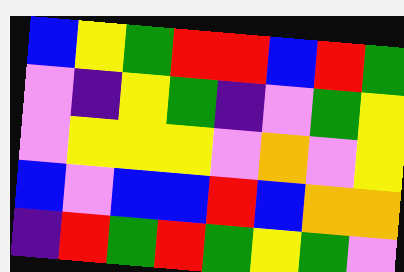[["blue", "yellow", "green", "red", "red", "blue", "red", "green"], ["violet", "indigo", "yellow", "green", "indigo", "violet", "green", "yellow"], ["violet", "yellow", "yellow", "yellow", "violet", "orange", "violet", "yellow"], ["blue", "violet", "blue", "blue", "red", "blue", "orange", "orange"], ["indigo", "red", "green", "red", "green", "yellow", "green", "violet"]]